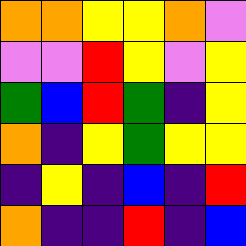[["orange", "orange", "yellow", "yellow", "orange", "violet"], ["violet", "violet", "red", "yellow", "violet", "yellow"], ["green", "blue", "red", "green", "indigo", "yellow"], ["orange", "indigo", "yellow", "green", "yellow", "yellow"], ["indigo", "yellow", "indigo", "blue", "indigo", "red"], ["orange", "indigo", "indigo", "red", "indigo", "blue"]]